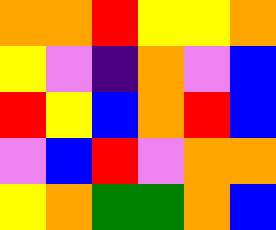[["orange", "orange", "red", "yellow", "yellow", "orange"], ["yellow", "violet", "indigo", "orange", "violet", "blue"], ["red", "yellow", "blue", "orange", "red", "blue"], ["violet", "blue", "red", "violet", "orange", "orange"], ["yellow", "orange", "green", "green", "orange", "blue"]]